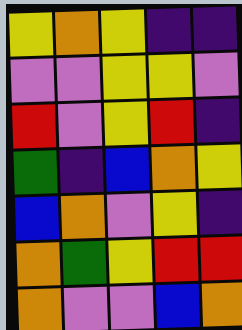[["yellow", "orange", "yellow", "indigo", "indigo"], ["violet", "violet", "yellow", "yellow", "violet"], ["red", "violet", "yellow", "red", "indigo"], ["green", "indigo", "blue", "orange", "yellow"], ["blue", "orange", "violet", "yellow", "indigo"], ["orange", "green", "yellow", "red", "red"], ["orange", "violet", "violet", "blue", "orange"]]